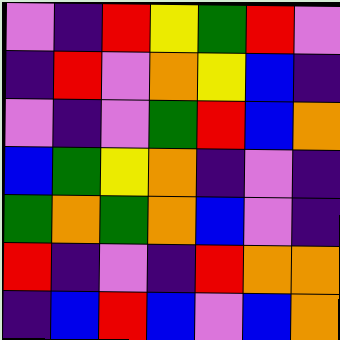[["violet", "indigo", "red", "yellow", "green", "red", "violet"], ["indigo", "red", "violet", "orange", "yellow", "blue", "indigo"], ["violet", "indigo", "violet", "green", "red", "blue", "orange"], ["blue", "green", "yellow", "orange", "indigo", "violet", "indigo"], ["green", "orange", "green", "orange", "blue", "violet", "indigo"], ["red", "indigo", "violet", "indigo", "red", "orange", "orange"], ["indigo", "blue", "red", "blue", "violet", "blue", "orange"]]